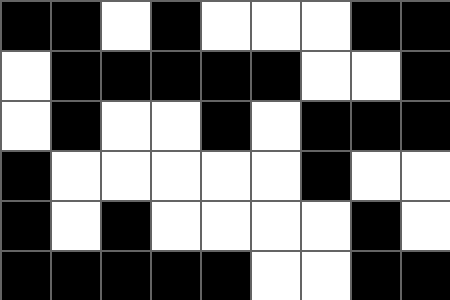[["black", "black", "white", "black", "white", "white", "white", "black", "black"], ["white", "black", "black", "black", "black", "black", "white", "white", "black"], ["white", "black", "white", "white", "black", "white", "black", "black", "black"], ["black", "white", "white", "white", "white", "white", "black", "white", "white"], ["black", "white", "black", "white", "white", "white", "white", "black", "white"], ["black", "black", "black", "black", "black", "white", "white", "black", "black"]]